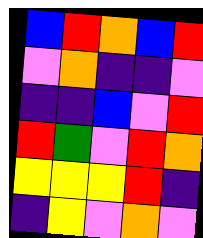[["blue", "red", "orange", "blue", "red"], ["violet", "orange", "indigo", "indigo", "violet"], ["indigo", "indigo", "blue", "violet", "red"], ["red", "green", "violet", "red", "orange"], ["yellow", "yellow", "yellow", "red", "indigo"], ["indigo", "yellow", "violet", "orange", "violet"]]